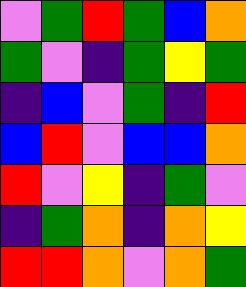[["violet", "green", "red", "green", "blue", "orange"], ["green", "violet", "indigo", "green", "yellow", "green"], ["indigo", "blue", "violet", "green", "indigo", "red"], ["blue", "red", "violet", "blue", "blue", "orange"], ["red", "violet", "yellow", "indigo", "green", "violet"], ["indigo", "green", "orange", "indigo", "orange", "yellow"], ["red", "red", "orange", "violet", "orange", "green"]]